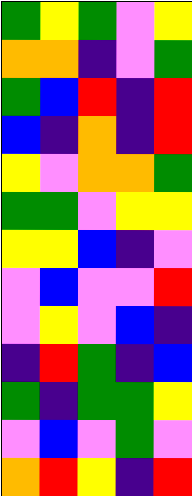[["green", "yellow", "green", "violet", "yellow"], ["orange", "orange", "indigo", "violet", "green"], ["green", "blue", "red", "indigo", "red"], ["blue", "indigo", "orange", "indigo", "red"], ["yellow", "violet", "orange", "orange", "green"], ["green", "green", "violet", "yellow", "yellow"], ["yellow", "yellow", "blue", "indigo", "violet"], ["violet", "blue", "violet", "violet", "red"], ["violet", "yellow", "violet", "blue", "indigo"], ["indigo", "red", "green", "indigo", "blue"], ["green", "indigo", "green", "green", "yellow"], ["violet", "blue", "violet", "green", "violet"], ["orange", "red", "yellow", "indigo", "red"]]